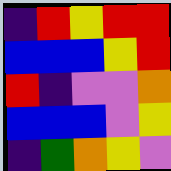[["indigo", "red", "yellow", "red", "red"], ["blue", "blue", "blue", "yellow", "red"], ["red", "indigo", "violet", "violet", "orange"], ["blue", "blue", "blue", "violet", "yellow"], ["indigo", "green", "orange", "yellow", "violet"]]